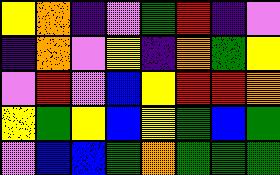[["yellow", "orange", "indigo", "violet", "green", "red", "indigo", "violet"], ["indigo", "orange", "violet", "yellow", "indigo", "orange", "green", "yellow"], ["violet", "red", "violet", "blue", "yellow", "red", "red", "orange"], ["yellow", "green", "yellow", "blue", "yellow", "green", "blue", "green"], ["violet", "blue", "blue", "green", "orange", "green", "green", "green"]]